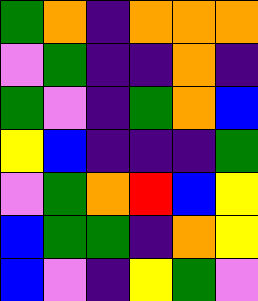[["green", "orange", "indigo", "orange", "orange", "orange"], ["violet", "green", "indigo", "indigo", "orange", "indigo"], ["green", "violet", "indigo", "green", "orange", "blue"], ["yellow", "blue", "indigo", "indigo", "indigo", "green"], ["violet", "green", "orange", "red", "blue", "yellow"], ["blue", "green", "green", "indigo", "orange", "yellow"], ["blue", "violet", "indigo", "yellow", "green", "violet"]]